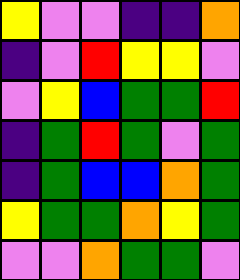[["yellow", "violet", "violet", "indigo", "indigo", "orange"], ["indigo", "violet", "red", "yellow", "yellow", "violet"], ["violet", "yellow", "blue", "green", "green", "red"], ["indigo", "green", "red", "green", "violet", "green"], ["indigo", "green", "blue", "blue", "orange", "green"], ["yellow", "green", "green", "orange", "yellow", "green"], ["violet", "violet", "orange", "green", "green", "violet"]]